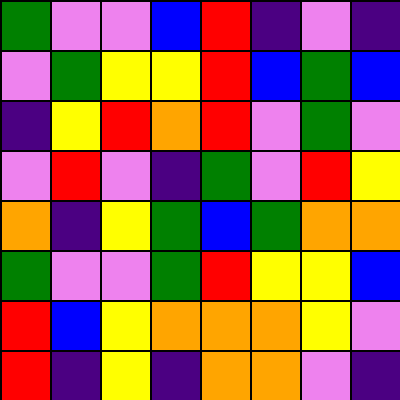[["green", "violet", "violet", "blue", "red", "indigo", "violet", "indigo"], ["violet", "green", "yellow", "yellow", "red", "blue", "green", "blue"], ["indigo", "yellow", "red", "orange", "red", "violet", "green", "violet"], ["violet", "red", "violet", "indigo", "green", "violet", "red", "yellow"], ["orange", "indigo", "yellow", "green", "blue", "green", "orange", "orange"], ["green", "violet", "violet", "green", "red", "yellow", "yellow", "blue"], ["red", "blue", "yellow", "orange", "orange", "orange", "yellow", "violet"], ["red", "indigo", "yellow", "indigo", "orange", "orange", "violet", "indigo"]]